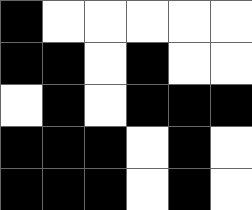[["black", "white", "white", "white", "white", "white"], ["black", "black", "white", "black", "white", "white"], ["white", "black", "white", "black", "black", "black"], ["black", "black", "black", "white", "black", "white"], ["black", "black", "black", "white", "black", "white"]]